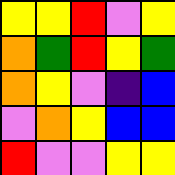[["yellow", "yellow", "red", "violet", "yellow"], ["orange", "green", "red", "yellow", "green"], ["orange", "yellow", "violet", "indigo", "blue"], ["violet", "orange", "yellow", "blue", "blue"], ["red", "violet", "violet", "yellow", "yellow"]]